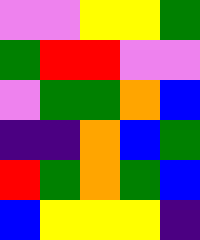[["violet", "violet", "yellow", "yellow", "green"], ["green", "red", "red", "violet", "violet"], ["violet", "green", "green", "orange", "blue"], ["indigo", "indigo", "orange", "blue", "green"], ["red", "green", "orange", "green", "blue"], ["blue", "yellow", "yellow", "yellow", "indigo"]]